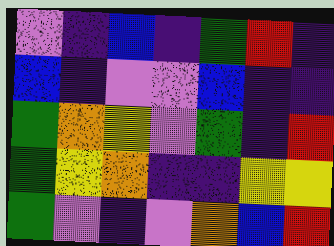[["violet", "indigo", "blue", "indigo", "green", "red", "indigo"], ["blue", "indigo", "violet", "violet", "blue", "indigo", "indigo"], ["green", "orange", "yellow", "violet", "green", "indigo", "red"], ["green", "yellow", "orange", "indigo", "indigo", "yellow", "yellow"], ["green", "violet", "indigo", "violet", "orange", "blue", "red"]]